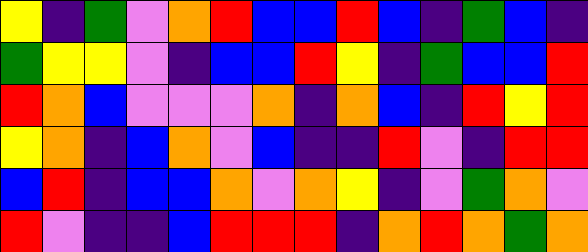[["yellow", "indigo", "green", "violet", "orange", "red", "blue", "blue", "red", "blue", "indigo", "green", "blue", "indigo"], ["green", "yellow", "yellow", "violet", "indigo", "blue", "blue", "red", "yellow", "indigo", "green", "blue", "blue", "red"], ["red", "orange", "blue", "violet", "violet", "violet", "orange", "indigo", "orange", "blue", "indigo", "red", "yellow", "red"], ["yellow", "orange", "indigo", "blue", "orange", "violet", "blue", "indigo", "indigo", "red", "violet", "indigo", "red", "red"], ["blue", "red", "indigo", "blue", "blue", "orange", "violet", "orange", "yellow", "indigo", "violet", "green", "orange", "violet"], ["red", "violet", "indigo", "indigo", "blue", "red", "red", "red", "indigo", "orange", "red", "orange", "green", "orange"]]